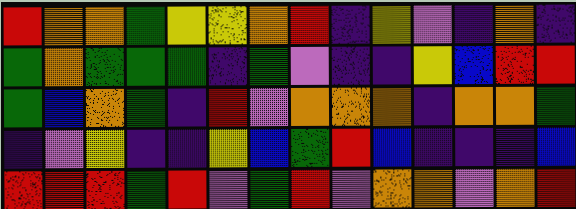[["red", "orange", "orange", "green", "yellow", "yellow", "orange", "red", "indigo", "yellow", "violet", "indigo", "orange", "indigo"], ["green", "orange", "green", "green", "green", "indigo", "green", "violet", "indigo", "indigo", "yellow", "blue", "red", "red"], ["green", "blue", "orange", "green", "indigo", "red", "violet", "orange", "orange", "orange", "indigo", "orange", "orange", "green"], ["indigo", "violet", "yellow", "indigo", "indigo", "yellow", "blue", "green", "red", "blue", "indigo", "indigo", "indigo", "blue"], ["red", "red", "red", "green", "red", "violet", "green", "red", "violet", "orange", "orange", "violet", "orange", "red"]]